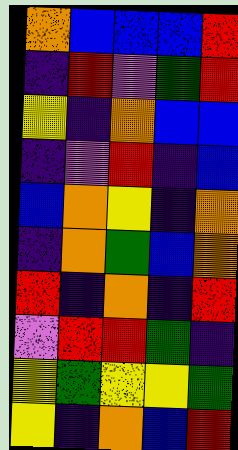[["orange", "blue", "blue", "blue", "red"], ["indigo", "red", "violet", "green", "red"], ["yellow", "indigo", "orange", "blue", "blue"], ["indigo", "violet", "red", "indigo", "blue"], ["blue", "orange", "yellow", "indigo", "orange"], ["indigo", "orange", "green", "blue", "orange"], ["red", "indigo", "orange", "indigo", "red"], ["violet", "red", "red", "green", "indigo"], ["yellow", "green", "yellow", "yellow", "green"], ["yellow", "indigo", "orange", "blue", "red"]]